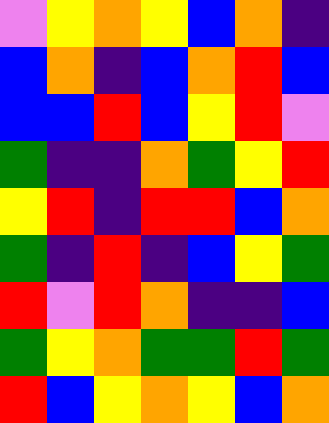[["violet", "yellow", "orange", "yellow", "blue", "orange", "indigo"], ["blue", "orange", "indigo", "blue", "orange", "red", "blue"], ["blue", "blue", "red", "blue", "yellow", "red", "violet"], ["green", "indigo", "indigo", "orange", "green", "yellow", "red"], ["yellow", "red", "indigo", "red", "red", "blue", "orange"], ["green", "indigo", "red", "indigo", "blue", "yellow", "green"], ["red", "violet", "red", "orange", "indigo", "indigo", "blue"], ["green", "yellow", "orange", "green", "green", "red", "green"], ["red", "blue", "yellow", "orange", "yellow", "blue", "orange"]]